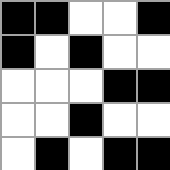[["black", "black", "white", "white", "black"], ["black", "white", "black", "white", "white"], ["white", "white", "white", "black", "black"], ["white", "white", "black", "white", "white"], ["white", "black", "white", "black", "black"]]